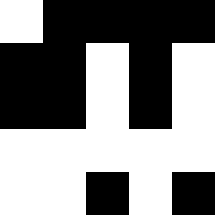[["white", "black", "black", "black", "black"], ["black", "black", "white", "black", "white"], ["black", "black", "white", "black", "white"], ["white", "white", "white", "white", "white"], ["white", "white", "black", "white", "black"]]